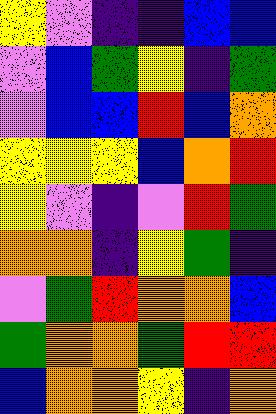[["yellow", "violet", "indigo", "indigo", "blue", "blue"], ["violet", "blue", "green", "yellow", "indigo", "green"], ["violet", "blue", "blue", "red", "blue", "orange"], ["yellow", "yellow", "yellow", "blue", "orange", "red"], ["yellow", "violet", "indigo", "violet", "red", "green"], ["orange", "orange", "indigo", "yellow", "green", "indigo"], ["violet", "green", "red", "orange", "orange", "blue"], ["green", "orange", "orange", "green", "red", "red"], ["blue", "orange", "orange", "yellow", "indigo", "orange"]]